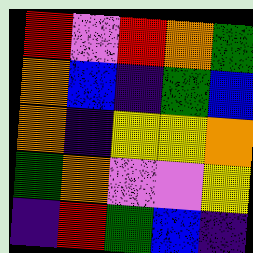[["red", "violet", "red", "orange", "green"], ["orange", "blue", "indigo", "green", "blue"], ["orange", "indigo", "yellow", "yellow", "orange"], ["green", "orange", "violet", "violet", "yellow"], ["indigo", "red", "green", "blue", "indigo"]]